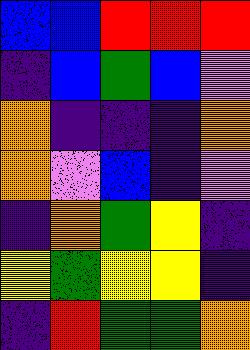[["blue", "blue", "red", "red", "red"], ["indigo", "blue", "green", "blue", "violet"], ["orange", "indigo", "indigo", "indigo", "orange"], ["orange", "violet", "blue", "indigo", "violet"], ["indigo", "orange", "green", "yellow", "indigo"], ["yellow", "green", "yellow", "yellow", "indigo"], ["indigo", "red", "green", "green", "orange"]]